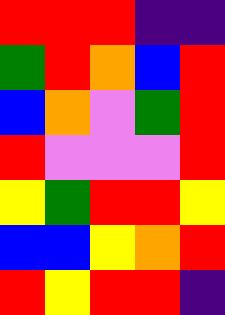[["red", "red", "red", "indigo", "indigo"], ["green", "red", "orange", "blue", "red"], ["blue", "orange", "violet", "green", "red"], ["red", "violet", "violet", "violet", "red"], ["yellow", "green", "red", "red", "yellow"], ["blue", "blue", "yellow", "orange", "red"], ["red", "yellow", "red", "red", "indigo"]]